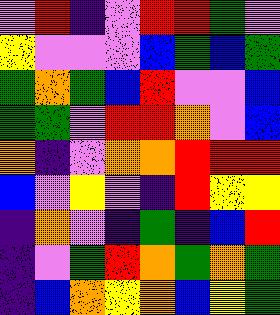[["violet", "red", "indigo", "violet", "red", "red", "green", "violet"], ["yellow", "violet", "violet", "violet", "blue", "green", "blue", "green"], ["green", "orange", "green", "blue", "red", "violet", "violet", "blue"], ["green", "green", "violet", "red", "red", "orange", "violet", "blue"], ["orange", "indigo", "violet", "orange", "orange", "red", "red", "red"], ["blue", "violet", "yellow", "violet", "indigo", "red", "yellow", "yellow"], ["indigo", "orange", "violet", "indigo", "green", "indigo", "blue", "red"], ["indigo", "violet", "green", "red", "orange", "green", "orange", "green"], ["indigo", "blue", "orange", "yellow", "orange", "blue", "yellow", "green"]]